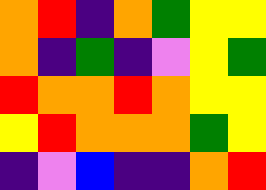[["orange", "red", "indigo", "orange", "green", "yellow", "yellow"], ["orange", "indigo", "green", "indigo", "violet", "yellow", "green"], ["red", "orange", "orange", "red", "orange", "yellow", "yellow"], ["yellow", "red", "orange", "orange", "orange", "green", "yellow"], ["indigo", "violet", "blue", "indigo", "indigo", "orange", "red"]]